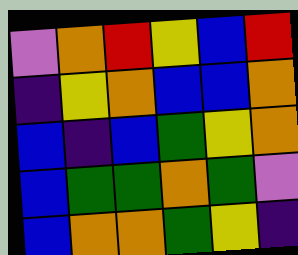[["violet", "orange", "red", "yellow", "blue", "red"], ["indigo", "yellow", "orange", "blue", "blue", "orange"], ["blue", "indigo", "blue", "green", "yellow", "orange"], ["blue", "green", "green", "orange", "green", "violet"], ["blue", "orange", "orange", "green", "yellow", "indigo"]]